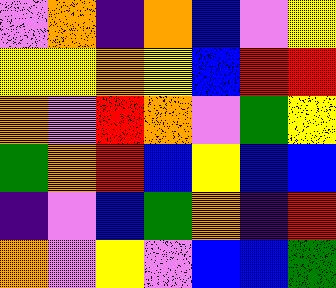[["violet", "orange", "indigo", "orange", "blue", "violet", "yellow"], ["yellow", "yellow", "orange", "yellow", "blue", "red", "red"], ["orange", "violet", "red", "orange", "violet", "green", "yellow"], ["green", "orange", "red", "blue", "yellow", "blue", "blue"], ["indigo", "violet", "blue", "green", "orange", "indigo", "red"], ["orange", "violet", "yellow", "violet", "blue", "blue", "green"]]